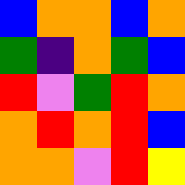[["blue", "orange", "orange", "blue", "orange"], ["green", "indigo", "orange", "green", "blue"], ["red", "violet", "green", "red", "orange"], ["orange", "red", "orange", "red", "blue"], ["orange", "orange", "violet", "red", "yellow"]]